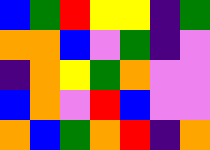[["blue", "green", "red", "yellow", "yellow", "indigo", "green"], ["orange", "orange", "blue", "violet", "green", "indigo", "violet"], ["indigo", "orange", "yellow", "green", "orange", "violet", "violet"], ["blue", "orange", "violet", "red", "blue", "violet", "violet"], ["orange", "blue", "green", "orange", "red", "indigo", "orange"]]